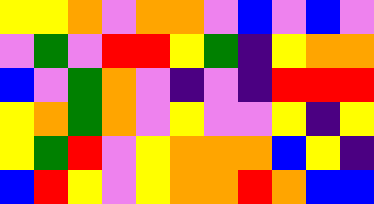[["yellow", "yellow", "orange", "violet", "orange", "orange", "violet", "blue", "violet", "blue", "violet"], ["violet", "green", "violet", "red", "red", "yellow", "green", "indigo", "yellow", "orange", "orange"], ["blue", "violet", "green", "orange", "violet", "indigo", "violet", "indigo", "red", "red", "red"], ["yellow", "orange", "green", "orange", "violet", "yellow", "violet", "violet", "yellow", "indigo", "yellow"], ["yellow", "green", "red", "violet", "yellow", "orange", "orange", "orange", "blue", "yellow", "indigo"], ["blue", "red", "yellow", "violet", "yellow", "orange", "orange", "red", "orange", "blue", "blue"]]